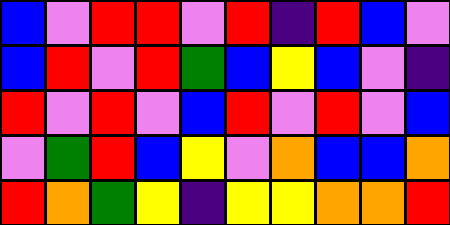[["blue", "violet", "red", "red", "violet", "red", "indigo", "red", "blue", "violet"], ["blue", "red", "violet", "red", "green", "blue", "yellow", "blue", "violet", "indigo"], ["red", "violet", "red", "violet", "blue", "red", "violet", "red", "violet", "blue"], ["violet", "green", "red", "blue", "yellow", "violet", "orange", "blue", "blue", "orange"], ["red", "orange", "green", "yellow", "indigo", "yellow", "yellow", "orange", "orange", "red"]]